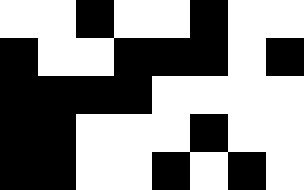[["white", "white", "black", "white", "white", "black", "white", "white"], ["black", "white", "white", "black", "black", "black", "white", "black"], ["black", "black", "black", "black", "white", "white", "white", "white"], ["black", "black", "white", "white", "white", "black", "white", "white"], ["black", "black", "white", "white", "black", "white", "black", "white"]]